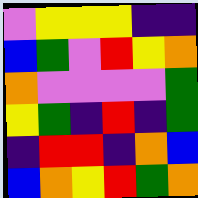[["violet", "yellow", "yellow", "yellow", "indigo", "indigo"], ["blue", "green", "violet", "red", "yellow", "orange"], ["orange", "violet", "violet", "violet", "violet", "green"], ["yellow", "green", "indigo", "red", "indigo", "green"], ["indigo", "red", "red", "indigo", "orange", "blue"], ["blue", "orange", "yellow", "red", "green", "orange"]]